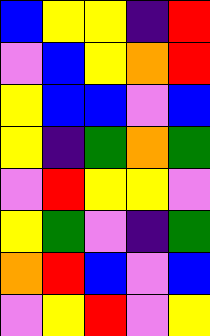[["blue", "yellow", "yellow", "indigo", "red"], ["violet", "blue", "yellow", "orange", "red"], ["yellow", "blue", "blue", "violet", "blue"], ["yellow", "indigo", "green", "orange", "green"], ["violet", "red", "yellow", "yellow", "violet"], ["yellow", "green", "violet", "indigo", "green"], ["orange", "red", "blue", "violet", "blue"], ["violet", "yellow", "red", "violet", "yellow"]]